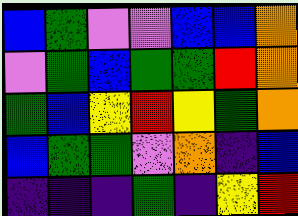[["blue", "green", "violet", "violet", "blue", "blue", "orange"], ["violet", "green", "blue", "green", "green", "red", "orange"], ["green", "blue", "yellow", "red", "yellow", "green", "orange"], ["blue", "green", "green", "violet", "orange", "indigo", "blue"], ["indigo", "indigo", "indigo", "green", "indigo", "yellow", "red"]]